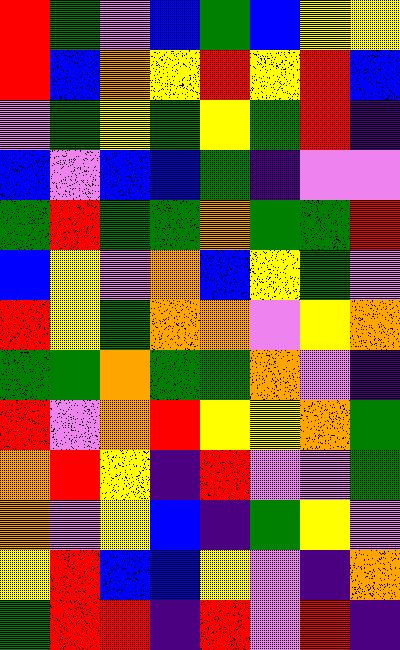[["red", "green", "violet", "blue", "green", "blue", "yellow", "yellow"], ["red", "blue", "orange", "yellow", "red", "yellow", "red", "blue"], ["violet", "green", "yellow", "green", "yellow", "green", "red", "indigo"], ["blue", "violet", "blue", "blue", "green", "indigo", "violet", "violet"], ["green", "red", "green", "green", "orange", "green", "green", "red"], ["blue", "yellow", "violet", "orange", "blue", "yellow", "green", "violet"], ["red", "yellow", "green", "orange", "orange", "violet", "yellow", "orange"], ["green", "green", "orange", "green", "green", "orange", "violet", "indigo"], ["red", "violet", "orange", "red", "yellow", "yellow", "orange", "green"], ["orange", "red", "yellow", "indigo", "red", "violet", "violet", "green"], ["orange", "violet", "yellow", "blue", "indigo", "green", "yellow", "violet"], ["yellow", "red", "blue", "blue", "yellow", "violet", "indigo", "orange"], ["green", "red", "red", "indigo", "red", "violet", "red", "indigo"]]